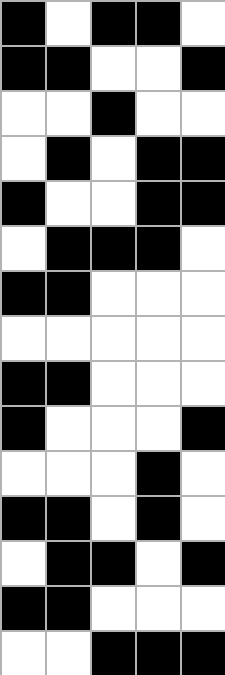[["black", "white", "black", "black", "white"], ["black", "black", "white", "white", "black"], ["white", "white", "black", "white", "white"], ["white", "black", "white", "black", "black"], ["black", "white", "white", "black", "black"], ["white", "black", "black", "black", "white"], ["black", "black", "white", "white", "white"], ["white", "white", "white", "white", "white"], ["black", "black", "white", "white", "white"], ["black", "white", "white", "white", "black"], ["white", "white", "white", "black", "white"], ["black", "black", "white", "black", "white"], ["white", "black", "black", "white", "black"], ["black", "black", "white", "white", "white"], ["white", "white", "black", "black", "black"]]